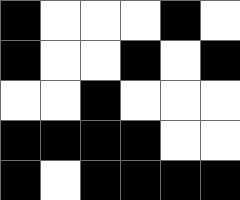[["black", "white", "white", "white", "black", "white"], ["black", "white", "white", "black", "white", "black"], ["white", "white", "black", "white", "white", "white"], ["black", "black", "black", "black", "white", "white"], ["black", "white", "black", "black", "black", "black"]]